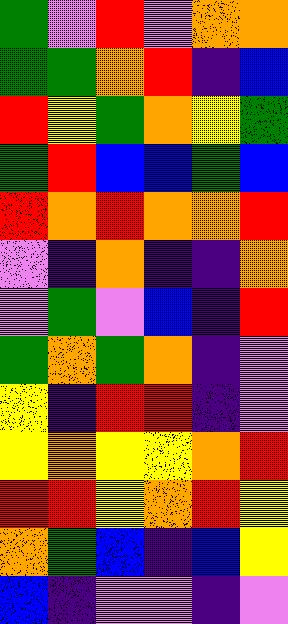[["green", "violet", "red", "violet", "orange", "orange"], ["green", "green", "orange", "red", "indigo", "blue"], ["red", "yellow", "green", "orange", "yellow", "green"], ["green", "red", "blue", "blue", "green", "blue"], ["red", "orange", "red", "orange", "orange", "red"], ["violet", "indigo", "orange", "indigo", "indigo", "orange"], ["violet", "green", "violet", "blue", "indigo", "red"], ["green", "orange", "green", "orange", "indigo", "violet"], ["yellow", "indigo", "red", "red", "indigo", "violet"], ["yellow", "orange", "yellow", "yellow", "orange", "red"], ["red", "red", "yellow", "orange", "red", "yellow"], ["orange", "green", "blue", "indigo", "blue", "yellow"], ["blue", "indigo", "violet", "violet", "indigo", "violet"]]